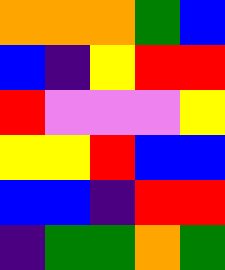[["orange", "orange", "orange", "green", "blue"], ["blue", "indigo", "yellow", "red", "red"], ["red", "violet", "violet", "violet", "yellow"], ["yellow", "yellow", "red", "blue", "blue"], ["blue", "blue", "indigo", "red", "red"], ["indigo", "green", "green", "orange", "green"]]